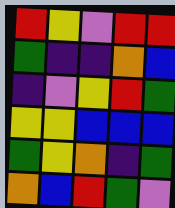[["red", "yellow", "violet", "red", "red"], ["green", "indigo", "indigo", "orange", "blue"], ["indigo", "violet", "yellow", "red", "green"], ["yellow", "yellow", "blue", "blue", "blue"], ["green", "yellow", "orange", "indigo", "green"], ["orange", "blue", "red", "green", "violet"]]